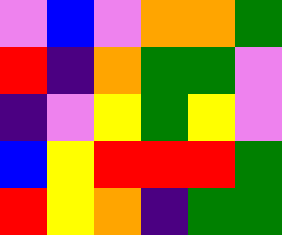[["violet", "blue", "violet", "orange", "orange", "green"], ["red", "indigo", "orange", "green", "green", "violet"], ["indigo", "violet", "yellow", "green", "yellow", "violet"], ["blue", "yellow", "red", "red", "red", "green"], ["red", "yellow", "orange", "indigo", "green", "green"]]